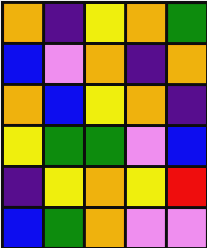[["orange", "indigo", "yellow", "orange", "green"], ["blue", "violet", "orange", "indigo", "orange"], ["orange", "blue", "yellow", "orange", "indigo"], ["yellow", "green", "green", "violet", "blue"], ["indigo", "yellow", "orange", "yellow", "red"], ["blue", "green", "orange", "violet", "violet"]]